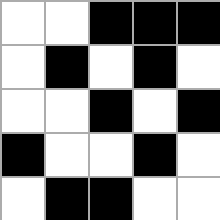[["white", "white", "black", "black", "black"], ["white", "black", "white", "black", "white"], ["white", "white", "black", "white", "black"], ["black", "white", "white", "black", "white"], ["white", "black", "black", "white", "white"]]